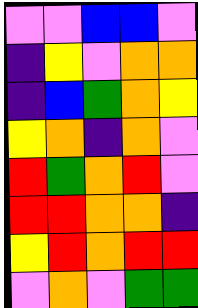[["violet", "violet", "blue", "blue", "violet"], ["indigo", "yellow", "violet", "orange", "orange"], ["indigo", "blue", "green", "orange", "yellow"], ["yellow", "orange", "indigo", "orange", "violet"], ["red", "green", "orange", "red", "violet"], ["red", "red", "orange", "orange", "indigo"], ["yellow", "red", "orange", "red", "red"], ["violet", "orange", "violet", "green", "green"]]